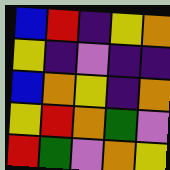[["blue", "red", "indigo", "yellow", "orange"], ["yellow", "indigo", "violet", "indigo", "indigo"], ["blue", "orange", "yellow", "indigo", "orange"], ["yellow", "red", "orange", "green", "violet"], ["red", "green", "violet", "orange", "yellow"]]